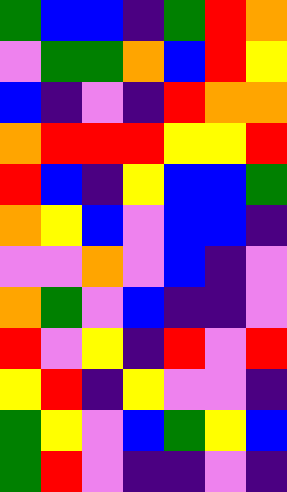[["green", "blue", "blue", "indigo", "green", "red", "orange"], ["violet", "green", "green", "orange", "blue", "red", "yellow"], ["blue", "indigo", "violet", "indigo", "red", "orange", "orange"], ["orange", "red", "red", "red", "yellow", "yellow", "red"], ["red", "blue", "indigo", "yellow", "blue", "blue", "green"], ["orange", "yellow", "blue", "violet", "blue", "blue", "indigo"], ["violet", "violet", "orange", "violet", "blue", "indigo", "violet"], ["orange", "green", "violet", "blue", "indigo", "indigo", "violet"], ["red", "violet", "yellow", "indigo", "red", "violet", "red"], ["yellow", "red", "indigo", "yellow", "violet", "violet", "indigo"], ["green", "yellow", "violet", "blue", "green", "yellow", "blue"], ["green", "red", "violet", "indigo", "indigo", "violet", "indigo"]]